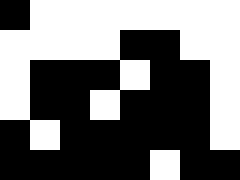[["black", "white", "white", "white", "white", "white", "white", "white"], ["white", "white", "white", "white", "black", "black", "white", "white"], ["white", "black", "black", "black", "white", "black", "black", "white"], ["white", "black", "black", "white", "black", "black", "black", "white"], ["black", "white", "black", "black", "black", "black", "black", "white"], ["black", "black", "black", "black", "black", "white", "black", "black"]]